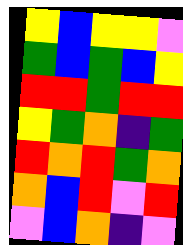[["yellow", "blue", "yellow", "yellow", "violet"], ["green", "blue", "green", "blue", "yellow"], ["red", "red", "green", "red", "red"], ["yellow", "green", "orange", "indigo", "green"], ["red", "orange", "red", "green", "orange"], ["orange", "blue", "red", "violet", "red"], ["violet", "blue", "orange", "indigo", "violet"]]